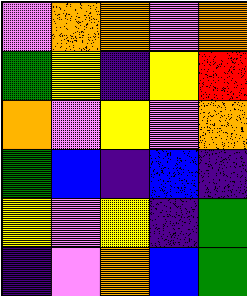[["violet", "orange", "orange", "violet", "orange"], ["green", "yellow", "indigo", "yellow", "red"], ["orange", "violet", "yellow", "violet", "orange"], ["green", "blue", "indigo", "blue", "indigo"], ["yellow", "violet", "yellow", "indigo", "green"], ["indigo", "violet", "orange", "blue", "green"]]